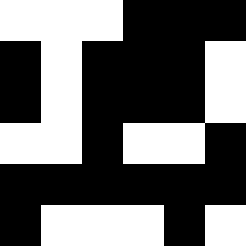[["white", "white", "white", "black", "black", "black"], ["black", "white", "black", "black", "black", "white"], ["black", "white", "black", "black", "black", "white"], ["white", "white", "black", "white", "white", "black"], ["black", "black", "black", "black", "black", "black"], ["black", "white", "white", "white", "black", "white"]]